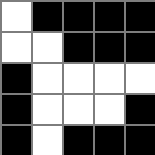[["white", "black", "black", "black", "black"], ["white", "white", "black", "black", "black"], ["black", "white", "white", "white", "white"], ["black", "white", "white", "white", "black"], ["black", "white", "black", "black", "black"]]